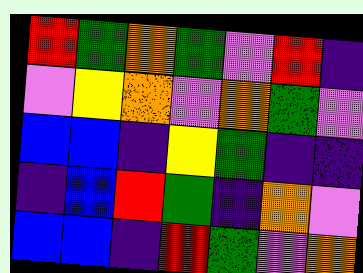[["red", "green", "orange", "green", "violet", "red", "indigo"], ["violet", "yellow", "orange", "violet", "orange", "green", "violet"], ["blue", "blue", "indigo", "yellow", "green", "indigo", "indigo"], ["indigo", "blue", "red", "green", "indigo", "orange", "violet"], ["blue", "blue", "indigo", "red", "green", "violet", "orange"]]